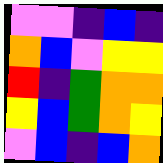[["violet", "violet", "indigo", "blue", "indigo"], ["orange", "blue", "violet", "yellow", "yellow"], ["red", "indigo", "green", "orange", "orange"], ["yellow", "blue", "green", "orange", "yellow"], ["violet", "blue", "indigo", "blue", "orange"]]